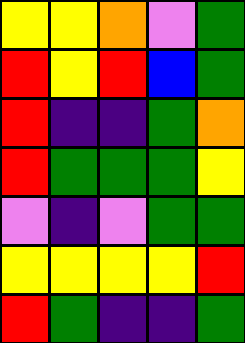[["yellow", "yellow", "orange", "violet", "green"], ["red", "yellow", "red", "blue", "green"], ["red", "indigo", "indigo", "green", "orange"], ["red", "green", "green", "green", "yellow"], ["violet", "indigo", "violet", "green", "green"], ["yellow", "yellow", "yellow", "yellow", "red"], ["red", "green", "indigo", "indigo", "green"]]